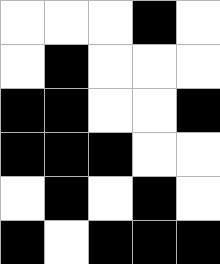[["white", "white", "white", "black", "white"], ["white", "black", "white", "white", "white"], ["black", "black", "white", "white", "black"], ["black", "black", "black", "white", "white"], ["white", "black", "white", "black", "white"], ["black", "white", "black", "black", "black"]]